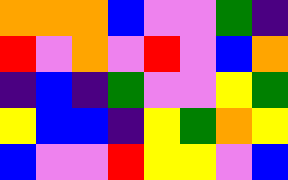[["orange", "orange", "orange", "blue", "violet", "violet", "green", "indigo"], ["red", "violet", "orange", "violet", "red", "violet", "blue", "orange"], ["indigo", "blue", "indigo", "green", "violet", "violet", "yellow", "green"], ["yellow", "blue", "blue", "indigo", "yellow", "green", "orange", "yellow"], ["blue", "violet", "violet", "red", "yellow", "yellow", "violet", "blue"]]